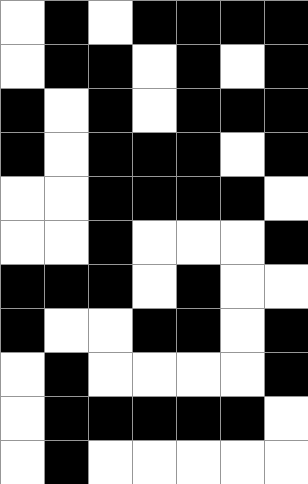[["white", "black", "white", "black", "black", "black", "black"], ["white", "black", "black", "white", "black", "white", "black"], ["black", "white", "black", "white", "black", "black", "black"], ["black", "white", "black", "black", "black", "white", "black"], ["white", "white", "black", "black", "black", "black", "white"], ["white", "white", "black", "white", "white", "white", "black"], ["black", "black", "black", "white", "black", "white", "white"], ["black", "white", "white", "black", "black", "white", "black"], ["white", "black", "white", "white", "white", "white", "black"], ["white", "black", "black", "black", "black", "black", "white"], ["white", "black", "white", "white", "white", "white", "white"]]